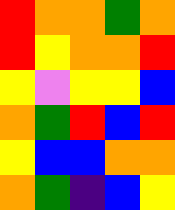[["red", "orange", "orange", "green", "orange"], ["red", "yellow", "orange", "orange", "red"], ["yellow", "violet", "yellow", "yellow", "blue"], ["orange", "green", "red", "blue", "red"], ["yellow", "blue", "blue", "orange", "orange"], ["orange", "green", "indigo", "blue", "yellow"]]